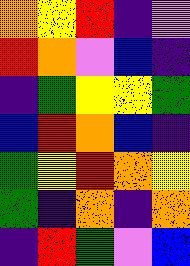[["orange", "yellow", "red", "indigo", "violet"], ["red", "orange", "violet", "blue", "indigo"], ["indigo", "green", "yellow", "yellow", "green"], ["blue", "red", "orange", "blue", "indigo"], ["green", "yellow", "red", "orange", "yellow"], ["green", "indigo", "orange", "indigo", "orange"], ["indigo", "red", "green", "violet", "blue"]]